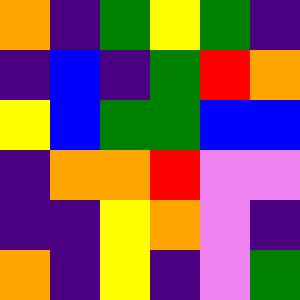[["orange", "indigo", "green", "yellow", "green", "indigo"], ["indigo", "blue", "indigo", "green", "red", "orange"], ["yellow", "blue", "green", "green", "blue", "blue"], ["indigo", "orange", "orange", "red", "violet", "violet"], ["indigo", "indigo", "yellow", "orange", "violet", "indigo"], ["orange", "indigo", "yellow", "indigo", "violet", "green"]]